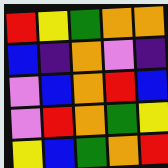[["red", "yellow", "green", "orange", "orange"], ["blue", "indigo", "orange", "violet", "indigo"], ["violet", "blue", "orange", "red", "blue"], ["violet", "red", "orange", "green", "yellow"], ["yellow", "blue", "green", "orange", "red"]]